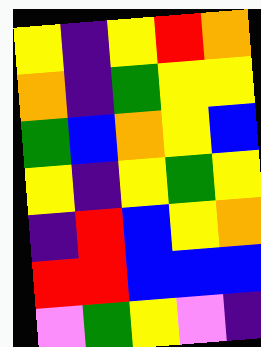[["yellow", "indigo", "yellow", "red", "orange"], ["orange", "indigo", "green", "yellow", "yellow"], ["green", "blue", "orange", "yellow", "blue"], ["yellow", "indigo", "yellow", "green", "yellow"], ["indigo", "red", "blue", "yellow", "orange"], ["red", "red", "blue", "blue", "blue"], ["violet", "green", "yellow", "violet", "indigo"]]